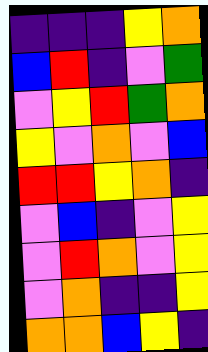[["indigo", "indigo", "indigo", "yellow", "orange"], ["blue", "red", "indigo", "violet", "green"], ["violet", "yellow", "red", "green", "orange"], ["yellow", "violet", "orange", "violet", "blue"], ["red", "red", "yellow", "orange", "indigo"], ["violet", "blue", "indigo", "violet", "yellow"], ["violet", "red", "orange", "violet", "yellow"], ["violet", "orange", "indigo", "indigo", "yellow"], ["orange", "orange", "blue", "yellow", "indigo"]]